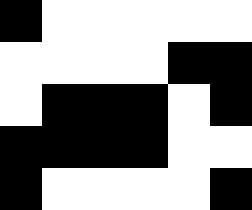[["black", "white", "white", "white", "white", "white"], ["white", "white", "white", "white", "black", "black"], ["white", "black", "black", "black", "white", "black"], ["black", "black", "black", "black", "white", "white"], ["black", "white", "white", "white", "white", "black"]]